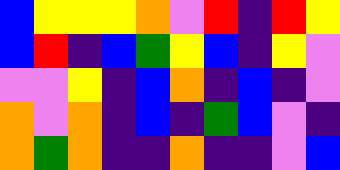[["blue", "yellow", "yellow", "yellow", "orange", "violet", "red", "indigo", "red", "yellow"], ["blue", "red", "indigo", "blue", "green", "yellow", "blue", "indigo", "yellow", "violet"], ["violet", "violet", "yellow", "indigo", "blue", "orange", "indigo", "blue", "indigo", "violet"], ["orange", "violet", "orange", "indigo", "blue", "indigo", "green", "blue", "violet", "indigo"], ["orange", "green", "orange", "indigo", "indigo", "orange", "indigo", "indigo", "violet", "blue"]]